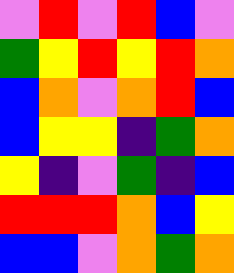[["violet", "red", "violet", "red", "blue", "violet"], ["green", "yellow", "red", "yellow", "red", "orange"], ["blue", "orange", "violet", "orange", "red", "blue"], ["blue", "yellow", "yellow", "indigo", "green", "orange"], ["yellow", "indigo", "violet", "green", "indigo", "blue"], ["red", "red", "red", "orange", "blue", "yellow"], ["blue", "blue", "violet", "orange", "green", "orange"]]